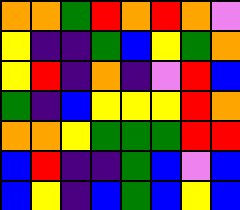[["orange", "orange", "green", "red", "orange", "red", "orange", "violet"], ["yellow", "indigo", "indigo", "green", "blue", "yellow", "green", "orange"], ["yellow", "red", "indigo", "orange", "indigo", "violet", "red", "blue"], ["green", "indigo", "blue", "yellow", "yellow", "yellow", "red", "orange"], ["orange", "orange", "yellow", "green", "green", "green", "red", "red"], ["blue", "red", "indigo", "indigo", "green", "blue", "violet", "blue"], ["blue", "yellow", "indigo", "blue", "green", "blue", "yellow", "blue"]]